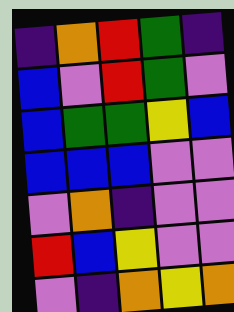[["indigo", "orange", "red", "green", "indigo"], ["blue", "violet", "red", "green", "violet"], ["blue", "green", "green", "yellow", "blue"], ["blue", "blue", "blue", "violet", "violet"], ["violet", "orange", "indigo", "violet", "violet"], ["red", "blue", "yellow", "violet", "violet"], ["violet", "indigo", "orange", "yellow", "orange"]]